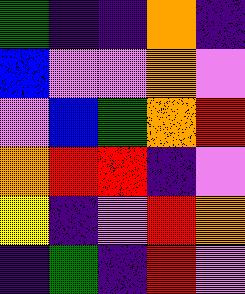[["green", "indigo", "indigo", "orange", "indigo"], ["blue", "violet", "violet", "orange", "violet"], ["violet", "blue", "green", "orange", "red"], ["orange", "red", "red", "indigo", "violet"], ["yellow", "indigo", "violet", "red", "orange"], ["indigo", "green", "indigo", "red", "violet"]]